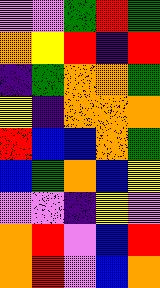[["violet", "violet", "green", "red", "green"], ["orange", "yellow", "red", "indigo", "red"], ["indigo", "green", "orange", "orange", "green"], ["yellow", "indigo", "orange", "orange", "orange"], ["red", "blue", "blue", "orange", "green"], ["blue", "green", "orange", "blue", "yellow"], ["violet", "violet", "indigo", "yellow", "violet"], ["orange", "red", "violet", "blue", "red"], ["orange", "red", "violet", "blue", "orange"]]